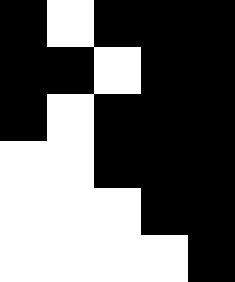[["black", "white", "black", "black", "black"], ["black", "black", "white", "black", "black"], ["black", "white", "black", "black", "black"], ["white", "white", "black", "black", "black"], ["white", "white", "white", "black", "black"], ["white", "white", "white", "white", "black"]]